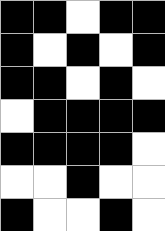[["black", "black", "white", "black", "black"], ["black", "white", "black", "white", "black"], ["black", "black", "white", "black", "white"], ["white", "black", "black", "black", "black"], ["black", "black", "black", "black", "white"], ["white", "white", "black", "white", "white"], ["black", "white", "white", "black", "white"]]